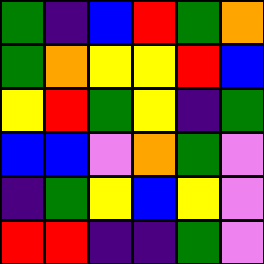[["green", "indigo", "blue", "red", "green", "orange"], ["green", "orange", "yellow", "yellow", "red", "blue"], ["yellow", "red", "green", "yellow", "indigo", "green"], ["blue", "blue", "violet", "orange", "green", "violet"], ["indigo", "green", "yellow", "blue", "yellow", "violet"], ["red", "red", "indigo", "indigo", "green", "violet"]]